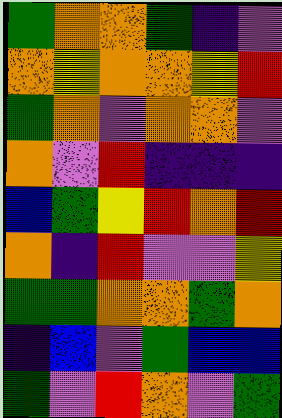[["green", "orange", "orange", "green", "indigo", "violet"], ["orange", "yellow", "orange", "orange", "yellow", "red"], ["green", "orange", "violet", "orange", "orange", "violet"], ["orange", "violet", "red", "indigo", "indigo", "indigo"], ["blue", "green", "yellow", "red", "orange", "red"], ["orange", "indigo", "red", "violet", "violet", "yellow"], ["green", "green", "orange", "orange", "green", "orange"], ["indigo", "blue", "violet", "green", "blue", "blue"], ["green", "violet", "red", "orange", "violet", "green"]]